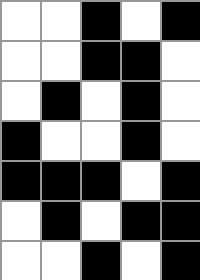[["white", "white", "black", "white", "black"], ["white", "white", "black", "black", "white"], ["white", "black", "white", "black", "white"], ["black", "white", "white", "black", "white"], ["black", "black", "black", "white", "black"], ["white", "black", "white", "black", "black"], ["white", "white", "black", "white", "black"]]